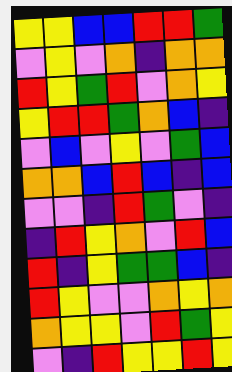[["yellow", "yellow", "blue", "blue", "red", "red", "green"], ["violet", "yellow", "violet", "orange", "indigo", "orange", "orange"], ["red", "yellow", "green", "red", "violet", "orange", "yellow"], ["yellow", "red", "red", "green", "orange", "blue", "indigo"], ["violet", "blue", "violet", "yellow", "violet", "green", "blue"], ["orange", "orange", "blue", "red", "blue", "indigo", "blue"], ["violet", "violet", "indigo", "red", "green", "violet", "indigo"], ["indigo", "red", "yellow", "orange", "violet", "red", "blue"], ["red", "indigo", "yellow", "green", "green", "blue", "indigo"], ["red", "yellow", "violet", "violet", "orange", "yellow", "orange"], ["orange", "yellow", "yellow", "violet", "red", "green", "yellow"], ["violet", "indigo", "red", "yellow", "yellow", "red", "yellow"]]